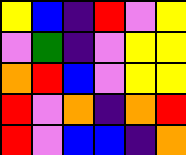[["yellow", "blue", "indigo", "red", "violet", "yellow"], ["violet", "green", "indigo", "violet", "yellow", "yellow"], ["orange", "red", "blue", "violet", "yellow", "yellow"], ["red", "violet", "orange", "indigo", "orange", "red"], ["red", "violet", "blue", "blue", "indigo", "orange"]]